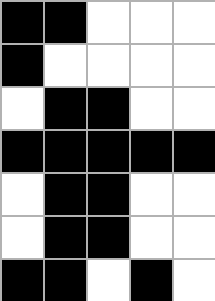[["black", "black", "white", "white", "white"], ["black", "white", "white", "white", "white"], ["white", "black", "black", "white", "white"], ["black", "black", "black", "black", "black"], ["white", "black", "black", "white", "white"], ["white", "black", "black", "white", "white"], ["black", "black", "white", "black", "white"]]